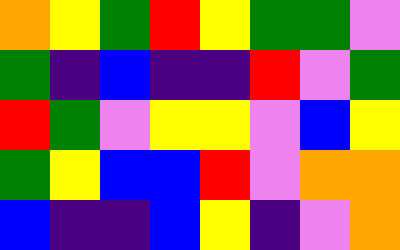[["orange", "yellow", "green", "red", "yellow", "green", "green", "violet"], ["green", "indigo", "blue", "indigo", "indigo", "red", "violet", "green"], ["red", "green", "violet", "yellow", "yellow", "violet", "blue", "yellow"], ["green", "yellow", "blue", "blue", "red", "violet", "orange", "orange"], ["blue", "indigo", "indigo", "blue", "yellow", "indigo", "violet", "orange"]]